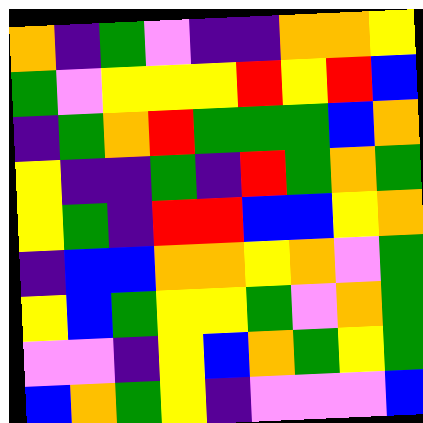[["orange", "indigo", "green", "violet", "indigo", "indigo", "orange", "orange", "yellow"], ["green", "violet", "yellow", "yellow", "yellow", "red", "yellow", "red", "blue"], ["indigo", "green", "orange", "red", "green", "green", "green", "blue", "orange"], ["yellow", "indigo", "indigo", "green", "indigo", "red", "green", "orange", "green"], ["yellow", "green", "indigo", "red", "red", "blue", "blue", "yellow", "orange"], ["indigo", "blue", "blue", "orange", "orange", "yellow", "orange", "violet", "green"], ["yellow", "blue", "green", "yellow", "yellow", "green", "violet", "orange", "green"], ["violet", "violet", "indigo", "yellow", "blue", "orange", "green", "yellow", "green"], ["blue", "orange", "green", "yellow", "indigo", "violet", "violet", "violet", "blue"]]